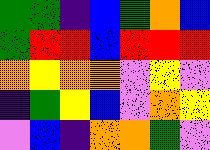[["green", "green", "indigo", "blue", "green", "orange", "blue"], ["green", "red", "red", "blue", "red", "red", "red"], ["orange", "yellow", "orange", "orange", "violet", "yellow", "violet"], ["indigo", "green", "yellow", "blue", "violet", "orange", "yellow"], ["violet", "blue", "indigo", "orange", "orange", "green", "violet"]]